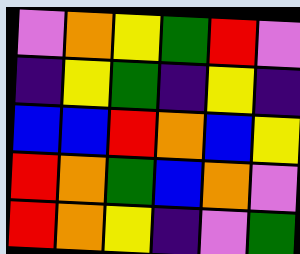[["violet", "orange", "yellow", "green", "red", "violet"], ["indigo", "yellow", "green", "indigo", "yellow", "indigo"], ["blue", "blue", "red", "orange", "blue", "yellow"], ["red", "orange", "green", "blue", "orange", "violet"], ["red", "orange", "yellow", "indigo", "violet", "green"]]